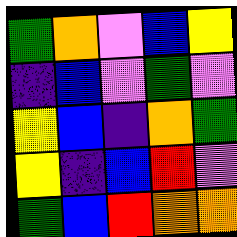[["green", "orange", "violet", "blue", "yellow"], ["indigo", "blue", "violet", "green", "violet"], ["yellow", "blue", "indigo", "orange", "green"], ["yellow", "indigo", "blue", "red", "violet"], ["green", "blue", "red", "orange", "orange"]]